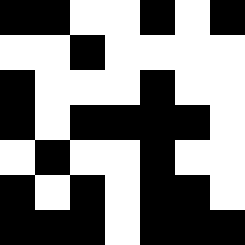[["black", "black", "white", "white", "black", "white", "black"], ["white", "white", "black", "white", "white", "white", "white"], ["black", "white", "white", "white", "black", "white", "white"], ["black", "white", "black", "black", "black", "black", "white"], ["white", "black", "white", "white", "black", "white", "white"], ["black", "white", "black", "white", "black", "black", "white"], ["black", "black", "black", "white", "black", "black", "black"]]